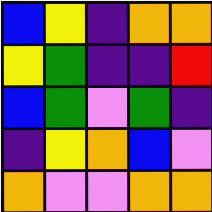[["blue", "yellow", "indigo", "orange", "orange"], ["yellow", "green", "indigo", "indigo", "red"], ["blue", "green", "violet", "green", "indigo"], ["indigo", "yellow", "orange", "blue", "violet"], ["orange", "violet", "violet", "orange", "orange"]]